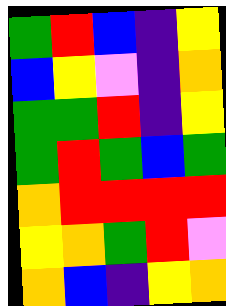[["green", "red", "blue", "indigo", "yellow"], ["blue", "yellow", "violet", "indigo", "orange"], ["green", "green", "red", "indigo", "yellow"], ["green", "red", "green", "blue", "green"], ["orange", "red", "red", "red", "red"], ["yellow", "orange", "green", "red", "violet"], ["orange", "blue", "indigo", "yellow", "orange"]]